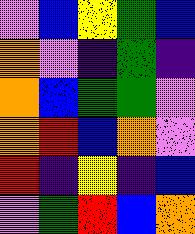[["violet", "blue", "yellow", "green", "blue"], ["orange", "violet", "indigo", "green", "indigo"], ["orange", "blue", "green", "green", "violet"], ["orange", "red", "blue", "orange", "violet"], ["red", "indigo", "yellow", "indigo", "blue"], ["violet", "green", "red", "blue", "orange"]]